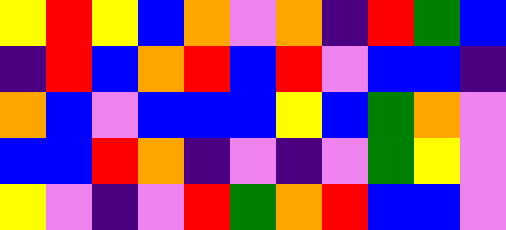[["yellow", "red", "yellow", "blue", "orange", "violet", "orange", "indigo", "red", "green", "blue"], ["indigo", "red", "blue", "orange", "red", "blue", "red", "violet", "blue", "blue", "indigo"], ["orange", "blue", "violet", "blue", "blue", "blue", "yellow", "blue", "green", "orange", "violet"], ["blue", "blue", "red", "orange", "indigo", "violet", "indigo", "violet", "green", "yellow", "violet"], ["yellow", "violet", "indigo", "violet", "red", "green", "orange", "red", "blue", "blue", "violet"]]